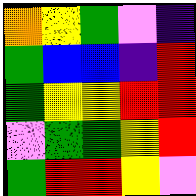[["orange", "yellow", "green", "violet", "indigo"], ["green", "blue", "blue", "indigo", "red"], ["green", "yellow", "yellow", "red", "red"], ["violet", "green", "green", "yellow", "red"], ["green", "red", "red", "yellow", "violet"]]